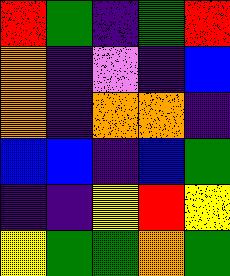[["red", "green", "indigo", "green", "red"], ["orange", "indigo", "violet", "indigo", "blue"], ["orange", "indigo", "orange", "orange", "indigo"], ["blue", "blue", "indigo", "blue", "green"], ["indigo", "indigo", "yellow", "red", "yellow"], ["yellow", "green", "green", "orange", "green"]]